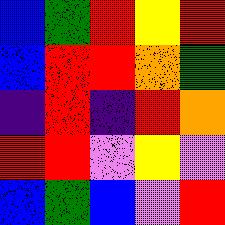[["blue", "green", "red", "yellow", "red"], ["blue", "red", "red", "orange", "green"], ["indigo", "red", "indigo", "red", "orange"], ["red", "red", "violet", "yellow", "violet"], ["blue", "green", "blue", "violet", "red"]]